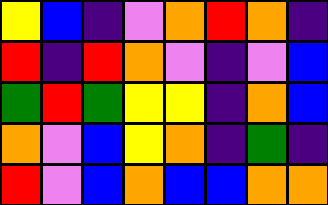[["yellow", "blue", "indigo", "violet", "orange", "red", "orange", "indigo"], ["red", "indigo", "red", "orange", "violet", "indigo", "violet", "blue"], ["green", "red", "green", "yellow", "yellow", "indigo", "orange", "blue"], ["orange", "violet", "blue", "yellow", "orange", "indigo", "green", "indigo"], ["red", "violet", "blue", "orange", "blue", "blue", "orange", "orange"]]